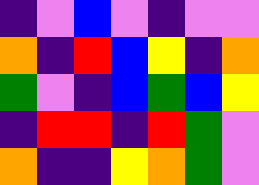[["indigo", "violet", "blue", "violet", "indigo", "violet", "violet"], ["orange", "indigo", "red", "blue", "yellow", "indigo", "orange"], ["green", "violet", "indigo", "blue", "green", "blue", "yellow"], ["indigo", "red", "red", "indigo", "red", "green", "violet"], ["orange", "indigo", "indigo", "yellow", "orange", "green", "violet"]]